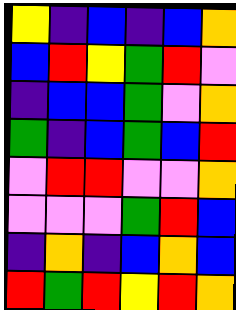[["yellow", "indigo", "blue", "indigo", "blue", "orange"], ["blue", "red", "yellow", "green", "red", "violet"], ["indigo", "blue", "blue", "green", "violet", "orange"], ["green", "indigo", "blue", "green", "blue", "red"], ["violet", "red", "red", "violet", "violet", "orange"], ["violet", "violet", "violet", "green", "red", "blue"], ["indigo", "orange", "indigo", "blue", "orange", "blue"], ["red", "green", "red", "yellow", "red", "orange"]]